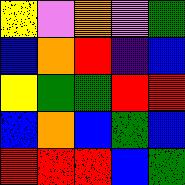[["yellow", "violet", "orange", "violet", "green"], ["blue", "orange", "red", "indigo", "blue"], ["yellow", "green", "green", "red", "red"], ["blue", "orange", "blue", "green", "blue"], ["red", "red", "red", "blue", "green"]]